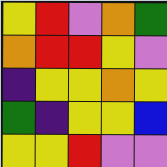[["yellow", "red", "violet", "orange", "green"], ["orange", "red", "red", "yellow", "violet"], ["indigo", "yellow", "yellow", "orange", "yellow"], ["green", "indigo", "yellow", "yellow", "blue"], ["yellow", "yellow", "red", "violet", "violet"]]